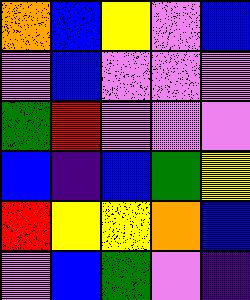[["orange", "blue", "yellow", "violet", "blue"], ["violet", "blue", "violet", "violet", "violet"], ["green", "red", "violet", "violet", "violet"], ["blue", "indigo", "blue", "green", "yellow"], ["red", "yellow", "yellow", "orange", "blue"], ["violet", "blue", "green", "violet", "indigo"]]